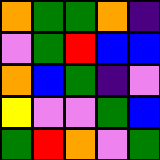[["orange", "green", "green", "orange", "indigo"], ["violet", "green", "red", "blue", "blue"], ["orange", "blue", "green", "indigo", "violet"], ["yellow", "violet", "violet", "green", "blue"], ["green", "red", "orange", "violet", "green"]]